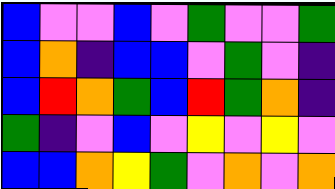[["blue", "violet", "violet", "blue", "violet", "green", "violet", "violet", "green"], ["blue", "orange", "indigo", "blue", "blue", "violet", "green", "violet", "indigo"], ["blue", "red", "orange", "green", "blue", "red", "green", "orange", "indigo"], ["green", "indigo", "violet", "blue", "violet", "yellow", "violet", "yellow", "violet"], ["blue", "blue", "orange", "yellow", "green", "violet", "orange", "violet", "orange"]]